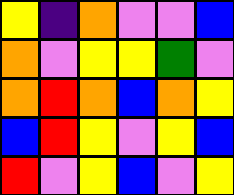[["yellow", "indigo", "orange", "violet", "violet", "blue"], ["orange", "violet", "yellow", "yellow", "green", "violet"], ["orange", "red", "orange", "blue", "orange", "yellow"], ["blue", "red", "yellow", "violet", "yellow", "blue"], ["red", "violet", "yellow", "blue", "violet", "yellow"]]